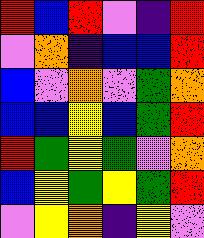[["red", "blue", "red", "violet", "indigo", "red"], ["violet", "orange", "indigo", "blue", "blue", "red"], ["blue", "violet", "orange", "violet", "green", "orange"], ["blue", "blue", "yellow", "blue", "green", "red"], ["red", "green", "yellow", "green", "violet", "orange"], ["blue", "yellow", "green", "yellow", "green", "red"], ["violet", "yellow", "orange", "indigo", "yellow", "violet"]]